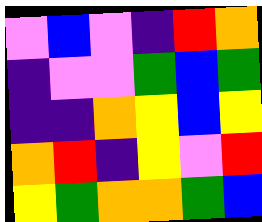[["violet", "blue", "violet", "indigo", "red", "orange"], ["indigo", "violet", "violet", "green", "blue", "green"], ["indigo", "indigo", "orange", "yellow", "blue", "yellow"], ["orange", "red", "indigo", "yellow", "violet", "red"], ["yellow", "green", "orange", "orange", "green", "blue"]]